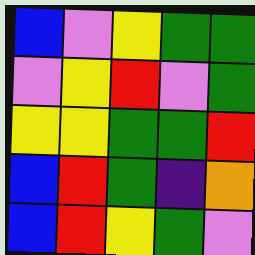[["blue", "violet", "yellow", "green", "green"], ["violet", "yellow", "red", "violet", "green"], ["yellow", "yellow", "green", "green", "red"], ["blue", "red", "green", "indigo", "orange"], ["blue", "red", "yellow", "green", "violet"]]